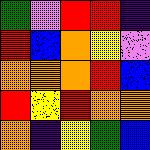[["green", "violet", "red", "red", "indigo"], ["red", "blue", "orange", "yellow", "violet"], ["orange", "orange", "orange", "red", "blue"], ["red", "yellow", "red", "orange", "orange"], ["orange", "indigo", "yellow", "green", "blue"]]